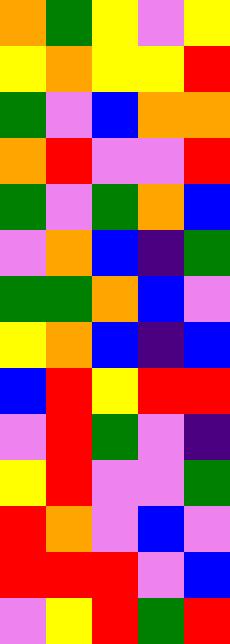[["orange", "green", "yellow", "violet", "yellow"], ["yellow", "orange", "yellow", "yellow", "red"], ["green", "violet", "blue", "orange", "orange"], ["orange", "red", "violet", "violet", "red"], ["green", "violet", "green", "orange", "blue"], ["violet", "orange", "blue", "indigo", "green"], ["green", "green", "orange", "blue", "violet"], ["yellow", "orange", "blue", "indigo", "blue"], ["blue", "red", "yellow", "red", "red"], ["violet", "red", "green", "violet", "indigo"], ["yellow", "red", "violet", "violet", "green"], ["red", "orange", "violet", "blue", "violet"], ["red", "red", "red", "violet", "blue"], ["violet", "yellow", "red", "green", "red"]]